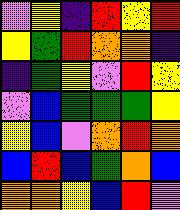[["violet", "yellow", "indigo", "red", "yellow", "red"], ["yellow", "green", "red", "orange", "orange", "indigo"], ["indigo", "green", "yellow", "violet", "red", "yellow"], ["violet", "blue", "green", "green", "green", "yellow"], ["yellow", "blue", "violet", "orange", "red", "orange"], ["blue", "red", "blue", "green", "orange", "blue"], ["orange", "orange", "yellow", "blue", "red", "violet"]]